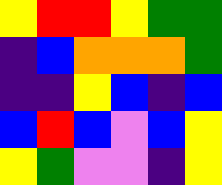[["yellow", "red", "red", "yellow", "green", "green"], ["indigo", "blue", "orange", "orange", "orange", "green"], ["indigo", "indigo", "yellow", "blue", "indigo", "blue"], ["blue", "red", "blue", "violet", "blue", "yellow"], ["yellow", "green", "violet", "violet", "indigo", "yellow"]]